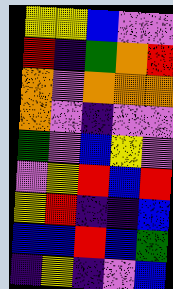[["yellow", "yellow", "blue", "violet", "violet"], ["red", "indigo", "green", "orange", "red"], ["orange", "violet", "orange", "orange", "orange"], ["orange", "violet", "indigo", "violet", "violet"], ["green", "violet", "blue", "yellow", "violet"], ["violet", "yellow", "red", "blue", "red"], ["yellow", "red", "indigo", "indigo", "blue"], ["blue", "blue", "red", "blue", "green"], ["indigo", "yellow", "indigo", "violet", "blue"]]